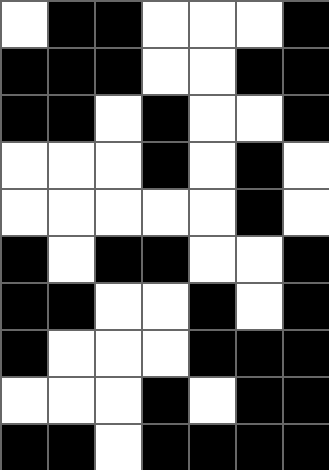[["white", "black", "black", "white", "white", "white", "black"], ["black", "black", "black", "white", "white", "black", "black"], ["black", "black", "white", "black", "white", "white", "black"], ["white", "white", "white", "black", "white", "black", "white"], ["white", "white", "white", "white", "white", "black", "white"], ["black", "white", "black", "black", "white", "white", "black"], ["black", "black", "white", "white", "black", "white", "black"], ["black", "white", "white", "white", "black", "black", "black"], ["white", "white", "white", "black", "white", "black", "black"], ["black", "black", "white", "black", "black", "black", "black"]]